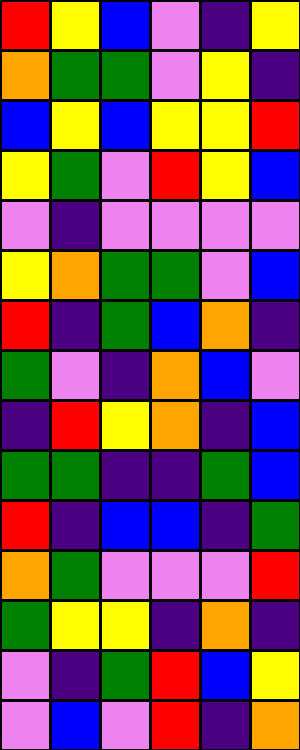[["red", "yellow", "blue", "violet", "indigo", "yellow"], ["orange", "green", "green", "violet", "yellow", "indigo"], ["blue", "yellow", "blue", "yellow", "yellow", "red"], ["yellow", "green", "violet", "red", "yellow", "blue"], ["violet", "indigo", "violet", "violet", "violet", "violet"], ["yellow", "orange", "green", "green", "violet", "blue"], ["red", "indigo", "green", "blue", "orange", "indigo"], ["green", "violet", "indigo", "orange", "blue", "violet"], ["indigo", "red", "yellow", "orange", "indigo", "blue"], ["green", "green", "indigo", "indigo", "green", "blue"], ["red", "indigo", "blue", "blue", "indigo", "green"], ["orange", "green", "violet", "violet", "violet", "red"], ["green", "yellow", "yellow", "indigo", "orange", "indigo"], ["violet", "indigo", "green", "red", "blue", "yellow"], ["violet", "blue", "violet", "red", "indigo", "orange"]]